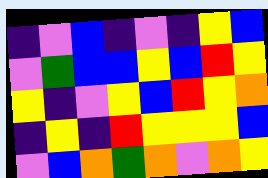[["indigo", "violet", "blue", "indigo", "violet", "indigo", "yellow", "blue"], ["violet", "green", "blue", "blue", "yellow", "blue", "red", "yellow"], ["yellow", "indigo", "violet", "yellow", "blue", "red", "yellow", "orange"], ["indigo", "yellow", "indigo", "red", "yellow", "yellow", "yellow", "blue"], ["violet", "blue", "orange", "green", "orange", "violet", "orange", "yellow"]]